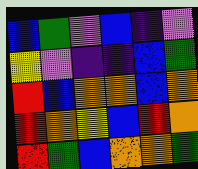[["blue", "green", "violet", "blue", "indigo", "violet"], ["yellow", "violet", "indigo", "indigo", "blue", "green"], ["red", "blue", "orange", "orange", "blue", "orange"], ["red", "orange", "yellow", "blue", "red", "orange"], ["red", "green", "blue", "orange", "orange", "green"]]